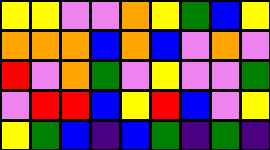[["yellow", "yellow", "violet", "violet", "orange", "yellow", "green", "blue", "yellow"], ["orange", "orange", "orange", "blue", "orange", "blue", "violet", "orange", "violet"], ["red", "violet", "orange", "green", "violet", "yellow", "violet", "violet", "green"], ["violet", "red", "red", "blue", "yellow", "red", "blue", "violet", "yellow"], ["yellow", "green", "blue", "indigo", "blue", "green", "indigo", "green", "indigo"]]